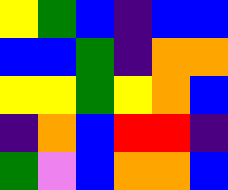[["yellow", "green", "blue", "indigo", "blue", "blue"], ["blue", "blue", "green", "indigo", "orange", "orange"], ["yellow", "yellow", "green", "yellow", "orange", "blue"], ["indigo", "orange", "blue", "red", "red", "indigo"], ["green", "violet", "blue", "orange", "orange", "blue"]]